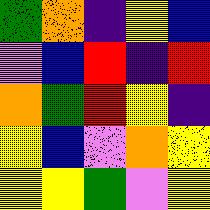[["green", "orange", "indigo", "yellow", "blue"], ["violet", "blue", "red", "indigo", "red"], ["orange", "green", "red", "yellow", "indigo"], ["yellow", "blue", "violet", "orange", "yellow"], ["yellow", "yellow", "green", "violet", "yellow"]]